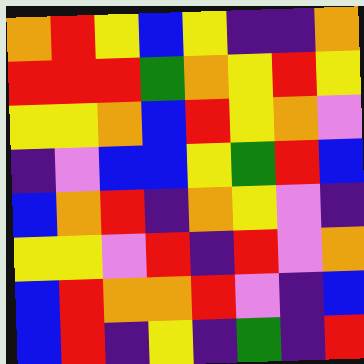[["orange", "red", "yellow", "blue", "yellow", "indigo", "indigo", "orange"], ["red", "red", "red", "green", "orange", "yellow", "red", "yellow"], ["yellow", "yellow", "orange", "blue", "red", "yellow", "orange", "violet"], ["indigo", "violet", "blue", "blue", "yellow", "green", "red", "blue"], ["blue", "orange", "red", "indigo", "orange", "yellow", "violet", "indigo"], ["yellow", "yellow", "violet", "red", "indigo", "red", "violet", "orange"], ["blue", "red", "orange", "orange", "red", "violet", "indigo", "blue"], ["blue", "red", "indigo", "yellow", "indigo", "green", "indigo", "red"]]